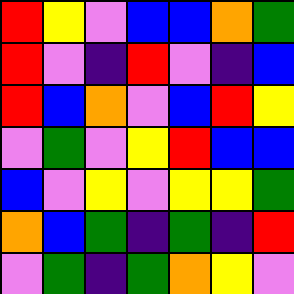[["red", "yellow", "violet", "blue", "blue", "orange", "green"], ["red", "violet", "indigo", "red", "violet", "indigo", "blue"], ["red", "blue", "orange", "violet", "blue", "red", "yellow"], ["violet", "green", "violet", "yellow", "red", "blue", "blue"], ["blue", "violet", "yellow", "violet", "yellow", "yellow", "green"], ["orange", "blue", "green", "indigo", "green", "indigo", "red"], ["violet", "green", "indigo", "green", "orange", "yellow", "violet"]]